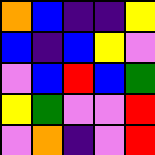[["orange", "blue", "indigo", "indigo", "yellow"], ["blue", "indigo", "blue", "yellow", "violet"], ["violet", "blue", "red", "blue", "green"], ["yellow", "green", "violet", "violet", "red"], ["violet", "orange", "indigo", "violet", "red"]]